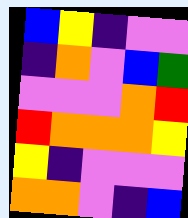[["blue", "yellow", "indigo", "violet", "violet"], ["indigo", "orange", "violet", "blue", "green"], ["violet", "violet", "violet", "orange", "red"], ["red", "orange", "orange", "orange", "yellow"], ["yellow", "indigo", "violet", "violet", "violet"], ["orange", "orange", "violet", "indigo", "blue"]]